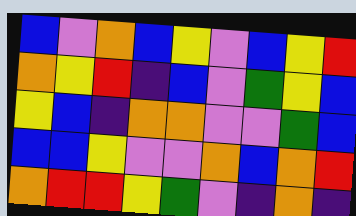[["blue", "violet", "orange", "blue", "yellow", "violet", "blue", "yellow", "red"], ["orange", "yellow", "red", "indigo", "blue", "violet", "green", "yellow", "blue"], ["yellow", "blue", "indigo", "orange", "orange", "violet", "violet", "green", "blue"], ["blue", "blue", "yellow", "violet", "violet", "orange", "blue", "orange", "red"], ["orange", "red", "red", "yellow", "green", "violet", "indigo", "orange", "indigo"]]